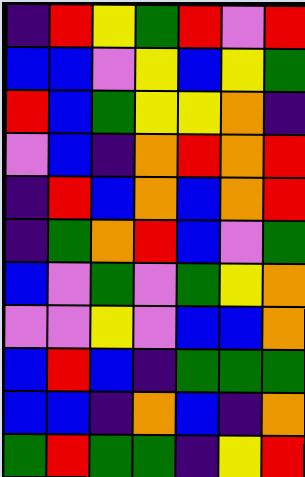[["indigo", "red", "yellow", "green", "red", "violet", "red"], ["blue", "blue", "violet", "yellow", "blue", "yellow", "green"], ["red", "blue", "green", "yellow", "yellow", "orange", "indigo"], ["violet", "blue", "indigo", "orange", "red", "orange", "red"], ["indigo", "red", "blue", "orange", "blue", "orange", "red"], ["indigo", "green", "orange", "red", "blue", "violet", "green"], ["blue", "violet", "green", "violet", "green", "yellow", "orange"], ["violet", "violet", "yellow", "violet", "blue", "blue", "orange"], ["blue", "red", "blue", "indigo", "green", "green", "green"], ["blue", "blue", "indigo", "orange", "blue", "indigo", "orange"], ["green", "red", "green", "green", "indigo", "yellow", "red"]]